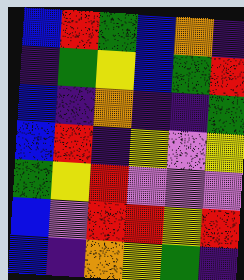[["blue", "red", "green", "blue", "orange", "indigo"], ["indigo", "green", "yellow", "blue", "green", "red"], ["blue", "indigo", "orange", "indigo", "indigo", "green"], ["blue", "red", "indigo", "yellow", "violet", "yellow"], ["green", "yellow", "red", "violet", "violet", "violet"], ["blue", "violet", "red", "red", "yellow", "red"], ["blue", "indigo", "orange", "yellow", "green", "indigo"]]